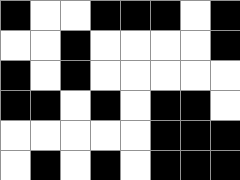[["black", "white", "white", "black", "black", "black", "white", "black"], ["white", "white", "black", "white", "white", "white", "white", "black"], ["black", "white", "black", "white", "white", "white", "white", "white"], ["black", "black", "white", "black", "white", "black", "black", "white"], ["white", "white", "white", "white", "white", "black", "black", "black"], ["white", "black", "white", "black", "white", "black", "black", "black"]]